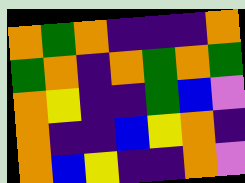[["orange", "green", "orange", "indigo", "indigo", "indigo", "orange"], ["green", "orange", "indigo", "orange", "green", "orange", "green"], ["orange", "yellow", "indigo", "indigo", "green", "blue", "violet"], ["orange", "indigo", "indigo", "blue", "yellow", "orange", "indigo"], ["orange", "blue", "yellow", "indigo", "indigo", "orange", "violet"]]